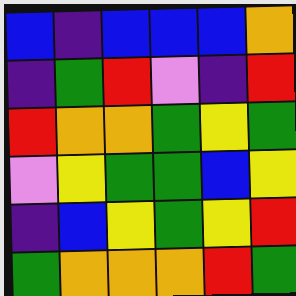[["blue", "indigo", "blue", "blue", "blue", "orange"], ["indigo", "green", "red", "violet", "indigo", "red"], ["red", "orange", "orange", "green", "yellow", "green"], ["violet", "yellow", "green", "green", "blue", "yellow"], ["indigo", "blue", "yellow", "green", "yellow", "red"], ["green", "orange", "orange", "orange", "red", "green"]]